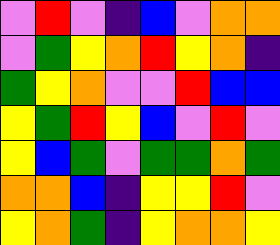[["violet", "red", "violet", "indigo", "blue", "violet", "orange", "orange"], ["violet", "green", "yellow", "orange", "red", "yellow", "orange", "indigo"], ["green", "yellow", "orange", "violet", "violet", "red", "blue", "blue"], ["yellow", "green", "red", "yellow", "blue", "violet", "red", "violet"], ["yellow", "blue", "green", "violet", "green", "green", "orange", "green"], ["orange", "orange", "blue", "indigo", "yellow", "yellow", "red", "violet"], ["yellow", "orange", "green", "indigo", "yellow", "orange", "orange", "yellow"]]